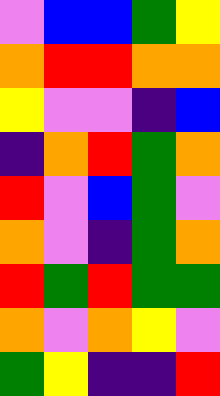[["violet", "blue", "blue", "green", "yellow"], ["orange", "red", "red", "orange", "orange"], ["yellow", "violet", "violet", "indigo", "blue"], ["indigo", "orange", "red", "green", "orange"], ["red", "violet", "blue", "green", "violet"], ["orange", "violet", "indigo", "green", "orange"], ["red", "green", "red", "green", "green"], ["orange", "violet", "orange", "yellow", "violet"], ["green", "yellow", "indigo", "indigo", "red"]]